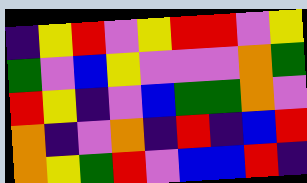[["indigo", "yellow", "red", "violet", "yellow", "red", "red", "violet", "yellow"], ["green", "violet", "blue", "yellow", "violet", "violet", "violet", "orange", "green"], ["red", "yellow", "indigo", "violet", "blue", "green", "green", "orange", "violet"], ["orange", "indigo", "violet", "orange", "indigo", "red", "indigo", "blue", "red"], ["orange", "yellow", "green", "red", "violet", "blue", "blue", "red", "indigo"]]